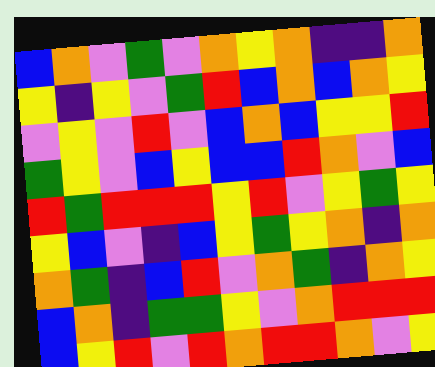[["blue", "orange", "violet", "green", "violet", "orange", "yellow", "orange", "indigo", "indigo", "orange"], ["yellow", "indigo", "yellow", "violet", "green", "red", "blue", "orange", "blue", "orange", "yellow"], ["violet", "yellow", "violet", "red", "violet", "blue", "orange", "blue", "yellow", "yellow", "red"], ["green", "yellow", "violet", "blue", "yellow", "blue", "blue", "red", "orange", "violet", "blue"], ["red", "green", "red", "red", "red", "yellow", "red", "violet", "yellow", "green", "yellow"], ["yellow", "blue", "violet", "indigo", "blue", "yellow", "green", "yellow", "orange", "indigo", "orange"], ["orange", "green", "indigo", "blue", "red", "violet", "orange", "green", "indigo", "orange", "yellow"], ["blue", "orange", "indigo", "green", "green", "yellow", "violet", "orange", "red", "red", "red"], ["blue", "yellow", "red", "violet", "red", "orange", "red", "red", "orange", "violet", "yellow"]]